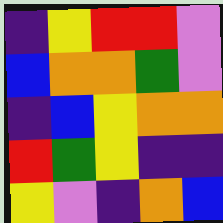[["indigo", "yellow", "red", "red", "violet"], ["blue", "orange", "orange", "green", "violet"], ["indigo", "blue", "yellow", "orange", "orange"], ["red", "green", "yellow", "indigo", "indigo"], ["yellow", "violet", "indigo", "orange", "blue"]]